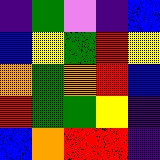[["indigo", "green", "violet", "indigo", "blue"], ["blue", "yellow", "green", "red", "yellow"], ["orange", "green", "orange", "red", "blue"], ["red", "green", "green", "yellow", "indigo"], ["blue", "orange", "red", "red", "indigo"]]